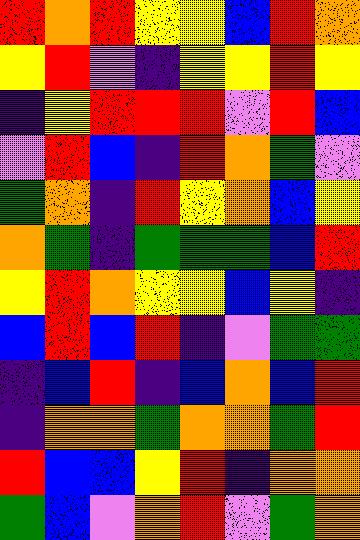[["red", "orange", "red", "yellow", "yellow", "blue", "red", "orange"], ["yellow", "red", "violet", "indigo", "yellow", "yellow", "red", "yellow"], ["indigo", "yellow", "red", "red", "red", "violet", "red", "blue"], ["violet", "red", "blue", "indigo", "red", "orange", "green", "violet"], ["green", "orange", "indigo", "red", "yellow", "orange", "blue", "yellow"], ["orange", "green", "indigo", "green", "green", "green", "blue", "red"], ["yellow", "red", "orange", "yellow", "yellow", "blue", "yellow", "indigo"], ["blue", "red", "blue", "red", "indigo", "violet", "green", "green"], ["indigo", "blue", "red", "indigo", "blue", "orange", "blue", "red"], ["indigo", "orange", "orange", "green", "orange", "orange", "green", "red"], ["red", "blue", "blue", "yellow", "red", "indigo", "orange", "orange"], ["green", "blue", "violet", "orange", "red", "violet", "green", "orange"]]